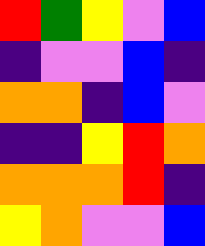[["red", "green", "yellow", "violet", "blue"], ["indigo", "violet", "violet", "blue", "indigo"], ["orange", "orange", "indigo", "blue", "violet"], ["indigo", "indigo", "yellow", "red", "orange"], ["orange", "orange", "orange", "red", "indigo"], ["yellow", "orange", "violet", "violet", "blue"]]